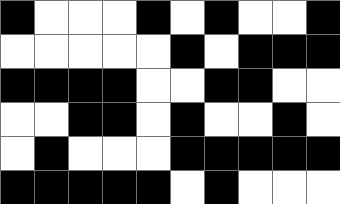[["black", "white", "white", "white", "black", "white", "black", "white", "white", "black"], ["white", "white", "white", "white", "white", "black", "white", "black", "black", "black"], ["black", "black", "black", "black", "white", "white", "black", "black", "white", "white"], ["white", "white", "black", "black", "white", "black", "white", "white", "black", "white"], ["white", "black", "white", "white", "white", "black", "black", "black", "black", "black"], ["black", "black", "black", "black", "black", "white", "black", "white", "white", "white"]]